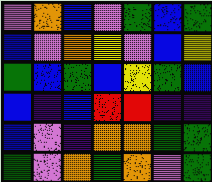[["violet", "orange", "blue", "violet", "green", "blue", "green"], ["blue", "violet", "orange", "yellow", "violet", "blue", "yellow"], ["green", "blue", "green", "blue", "yellow", "green", "blue"], ["blue", "indigo", "blue", "red", "red", "indigo", "indigo"], ["blue", "violet", "indigo", "orange", "orange", "green", "green"], ["green", "violet", "orange", "green", "orange", "violet", "green"]]